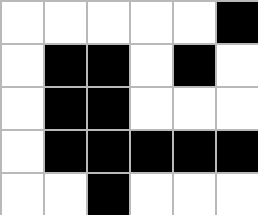[["white", "white", "white", "white", "white", "black"], ["white", "black", "black", "white", "black", "white"], ["white", "black", "black", "white", "white", "white"], ["white", "black", "black", "black", "black", "black"], ["white", "white", "black", "white", "white", "white"]]